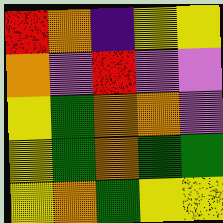[["red", "orange", "indigo", "yellow", "yellow"], ["orange", "violet", "red", "violet", "violet"], ["yellow", "green", "orange", "orange", "violet"], ["yellow", "green", "orange", "green", "green"], ["yellow", "orange", "green", "yellow", "yellow"]]